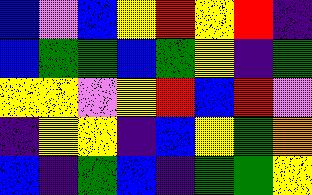[["blue", "violet", "blue", "yellow", "red", "yellow", "red", "indigo"], ["blue", "green", "green", "blue", "green", "yellow", "indigo", "green"], ["yellow", "yellow", "violet", "yellow", "red", "blue", "red", "violet"], ["indigo", "yellow", "yellow", "indigo", "blue", "yellow", "green", "orange"], ["blue", "indigo", "green", "blue", "indigo", "green", "green", "yellow"]]